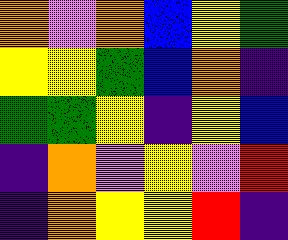[["orange", "violet", "orange", "blue", "yellow", "green"], ["yellow", "yellow", "green", "blue", "orange", "indigo"], ["green", "green", "yellow", "indigo", "yellow", "blue"], ["indigo", "orange", "violet", "yellow", "violet", "red"], ["indigo", "orange", "yellow", "yellow", "red", "indigo"]]